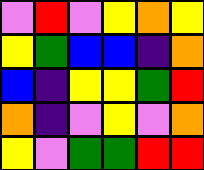[["violet", "red", "violet", "yellow", "orange", "yellow"], ["yellow", "green", "blue", "blue", "indigo", "orange"], ["blue", "indigo", "yellow", "yellow", "green", "red"], ["orange", "indigo", "violet", "yellow", "violet", "orange"], ["yellow", "violet", "green", "green", "red", "red"]]